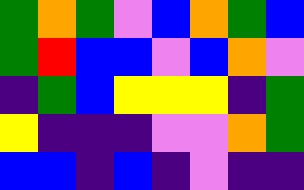[["green", "orange", "green", "violet", "blue", "orange", "green", "blue"], ["green", "red", "blue", "blue", "violet", "blue", "orange", "violet"], ["indigo", "green", "blue", "yellow", "yellow", "yellow", "indigo", "green"], ["yellow", "indigo", "indigo", "indigo", "violet", "violet", "orange", "green"], ["blue", "blue", "indigo", "blue", "indigo", "violet", "indigo", "indigo"]]